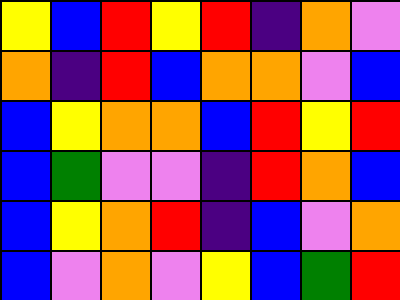[["yellow", "blue", "red", "yellow", "red", "indigo", "orange", "violet"], ["orange", "indigo", "red", "blue", "orange", "orange", "violet", "blue"], ["blue", "yellow", "orange", "orange", "blue", "red", "yellow", "red"], ["blue", "green", "violet", "violet", "indigo", "red", "orange", "blue"], ["blue", "yellow", "orange", "red", "indigo", "blue", "violet", "orange"], ["blue", "violet", "orange", "violet", "yellow", "blue", "green", "red"]]